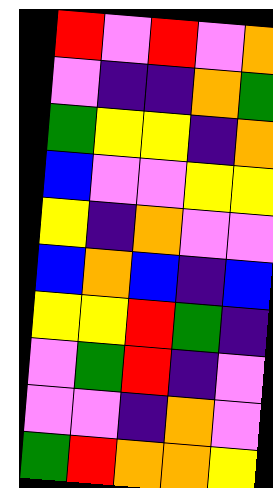[["red", "violet", "red", "violet", "orange"], ["violet", "indigo", "indigo", "orange", "green"], ["green", "yellow", "yellow", "indigo", "orange"], ["blue", "violet", "violet", "yellow", "yellow"], ["yellow", "indigo", "orange", "violet", "violet"], ["blue", "orange", "blue", "indigo", "blue"], ["yellow", "yellow", "red", "green", "indigo"], ["violet", "green", "red", "indigo", "violet"], ["violet", "violet", "indigo", "orange", "violet"], ["green", "red", "orange", "orange", "yellow"]]